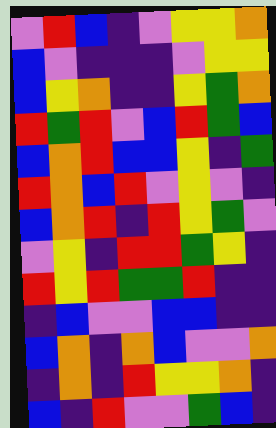[["violet", "red", "blue", "indigo", "violet", "yellow", "yellow", "orange"], ["blue", "violet", "indigo", "indigo", "indigo", "violet", "yellow", "yellow"], ["blue", "yellow", "orange", "indigo", "indigo", "yellow", "green", "orange"], ["red", "green", "red", "violet", "blue", "red", "green", "blue"], ["blue", "orange", "red", "blue", "blue", "yellow", "indigo", "green"], ["red", "orange", "blue", "red", "violet", "yellow", "violet", "indigo"], ["blue", "orange", "red", "indigo", "red", "yellow", "green", "violet"], ["violet", "yellow", "indigo", "red", "red", "green", "yellow", "indigo"], ["red", "yellow", "red", "green", "green", "red", "indigo", "indigo"], ["indigo", "blue", "violet", "violet", "blue", "blue", "indigo", "indigo"], ["blue", "orange", "indigo", "orange", "blue", "violet", "violet", "orange"], ["indigo", "orange", "indigo", "red", "yellow", "yellow", "orange", "indigo"], ["blue", "indigo", "red", "violet", "violet", "green", "blue", "indigo"]]